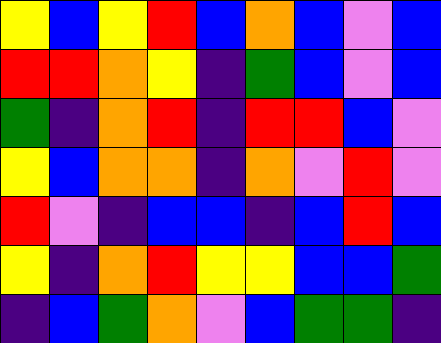[["yellow", "blue", "yellow", "red", "blue", "orange", "blue", "violet", "blue"], ["red", "red", "orange", "yellow", "indigo", "green", "blue", "violet", "blue"], ["green", "indigo", "orange", "red", "indigo", "red", "red", "blue", "violet"], ["yellow", "blue", "orange", "orange", "indigo", "orange", "violet", "red", "violet"], ["red", "violet", "indigo", "blue", "blue", "indigo", "blue", "red", "blue"], ["yellow", "indigo", "orange", "red", "yellow", "yellow", "blue", "blue", "green"], ["indigo", "blue", "green", "orange", "violet", "blue", "green", "green", "indigo"]]